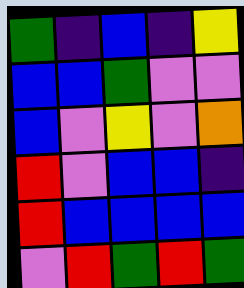[["green", "indigo", "blue", "indigo", "yellow"], ["blue", "blue", "green", "violet", "violet"], ["blue", "violet", "yellow", "violet", "orange"], ["red", "violet", "blue", "blue", "indigo"], ["red", "blue", "blue", "blue", "blue"], ["violet", "red", "green", "red", "green"]]